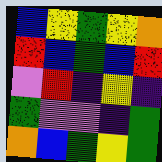[["blue", "yellow", "green", "yellow", "orange"], ["red", "blue", "green", "blue", "red"], ["violet", "red", "indigo", "yellow", "indigo"], ["green", "violet", "violet", "indigo", "green"], ["orange", "blue", "green", "yellow", "green"]]